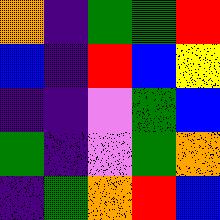[["orange", "indigo", "green", "green", "red"], ["blue", "indigo", "red", "blue", "yellow"], ["indigo", "indigo", "violet", "green", "blue"], ["green", "indigo", "violet", "green", "orange"], ["indigo", "green", "orange", "red", "blue"]]